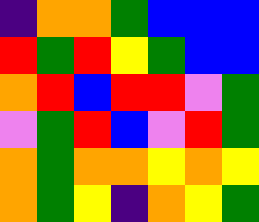[["indigo", "orange", "orange", "green", "blue", "blue", "blue"], ["red", "green", "red", "yellow", "green", "blue", "blue"], ["orange", "red", "blue", "red", "red", "violet", "green"], ["violet", "green", "red", "blue", "violet", "red", "green"], ["orange", "green", "orange", "orange", "yellow", "orange", "yellow"], ["orange", "green", "yellow", "indigo", "orange", "yellow", "green"]]